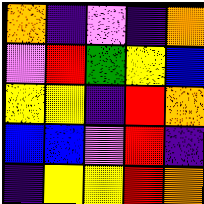[["orange", "indigo", "violet", "indigo", "orange"], ["violet", "red", "green", "yellow", "blue"], ["yellow", "yellow", "indigo", "red", "orange"], ["blue", "blue", "violet", "red", "indigo"], ["indigo", "yellow", "yellow", "red", "orange"]]